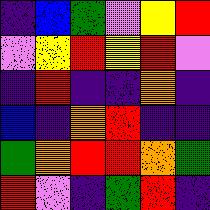[["indigo", "blue", "green", "violet", "yellow", "red"], ["violet", "yellow", "red", "yellow", "red", "violet"], ["indigo", "red", "indigo", "indigo", "orange", "indigo"], ["blue", "indigo", "orange", "red", "indigo", "indigo"], ["green", "orange", "red", "red", "orange", "green"], ["red", "violet", "indigo", "green", "red", "indigo"]]